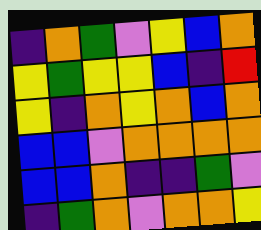[["indigo", "orange", "green", "violet", "yellow", "blue", "orange"], ["yellow", "green", "yellow", "yellow", "blue", "indigo", "red"], ["yellow", "indigo", "orange", "yellow", "orange", "blue", "orange"], ["blue", "blue", "violet", "orange", "orange", "orange", "orange"], ["blue", "blue", "orange", "indigo", "indigo", "green", "violet"], ["indigo", "green", "orange", "violet", "orange", "orange", "yellow"]]